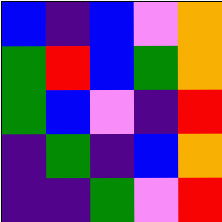[["blue", "indigo", "blue", "violet", "orange"], ["green", "red", "blue", "green", "orange"], ["green", "blue", "violet", "indigo", "red"], ["indigo", "green", "indigo", "blue", "orange"], ["indigo", "indigo", "green", "violet", "red"]]